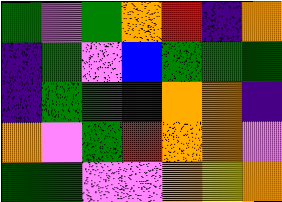[["green", "violet", "green", "orange", "red", "indigo", "orange"], ["indigo", "green", "violet", "blue", "green", "green", "green"], ["indigo", "green", "green", "indigo", "orange", "orange", "indigo"], ["orange", "violet", "green", "red", "orange", "orange", "violet"], ["green", "green", "violet", "violet", "orange", "yellow", "orange"]]